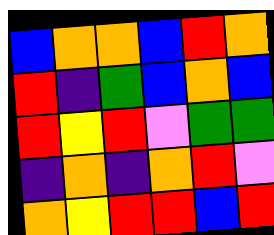[["blue", "orange", "orange", "blue", "red", "orange"], ["red", "indigo", "green", "blue", "orange", "blue"], ["red", "yellow", "red", "violet", "green", "green"], ["indigo", "orange", "indigo", "orange", "red", "violet"], ["orange", "yellow", "red", "red", "blue", "red"]]